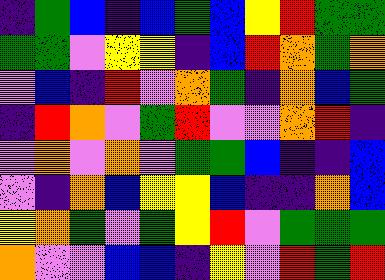[["indigo", "green", "blue", "indigo", "blue", "green", "blue", "yellow", "red", "green", "green"], ["green", "green", "violet", "yellow", "yellow", "indigo", "blue", "red", "orange", "green", "orange"], ["violet", "blue", "indigo", "red", "violet", "orange", "green", "indigo", "orange", "blue", "green"], ["indigo", "red", "orange", "violet", "green", "red", "violet", "violet", "orange", "red", "indigo"], ["violet", "orange", "violet", "orange", "violet", "green", "green", "blue", "indigo", "indigo", "blue"], ["violet", "indigo", "orange", "blue", "yellow", "yellow", "blue", "indigo", "indigo", "orange", "blue"], ["yellow", "orange", "green", "violet", "green", "yellow", "red", "violet", "green", "green", "green"], ["orange", "violet", "violet", "blue", "blue", "indigo", "yellow", "violet", "red", "green", "red"]]